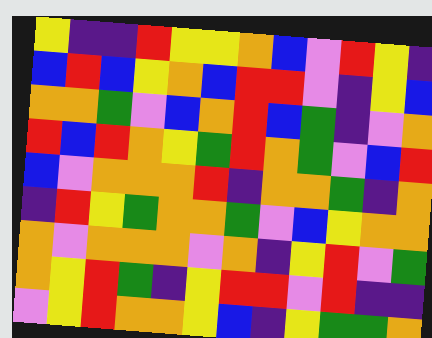[["yellow", "indigo", "indigo", "red", "yellow", "yellow", "orange", "blue", "violet", "red", "yellow", "indigo"], ["blue", "red", "blue", "yellow", "orange", "blue", "red", "red", "violet", "indigo", "yellow", "blue"], ["orange", "orange", "green", "violet", "blue", "orange", "red", "blue", "green", "indigo", "violet", "orange"], ["red", "blue", "red", "orange", "yellow", "green", "red", "orange", "green", "violet", "blue", "red"], ["blue", "violet", "orange", "orange", "orange", "red", "indigo", "orange", "orange", "green", "indigo", "orange"], ["indigo", "red", "yellow", "green", "orange", "orange", "green", "violet", "blue", "yellow", "orange", "orange"], ["orange", "violet", "orange", "orange", "orange", "violet", "orange", "indigo", "yellow", "red", "violet", "green"], ["orange", "yellow", "red", "green", "indigo", "yellow", "red", "red", "violet", "red", "indigo", "indigo"], ["violet", "yellow", "red", "orange", "orange", "yellow", "blue", "indigo", "yellow", "green", "green", "orange"]]